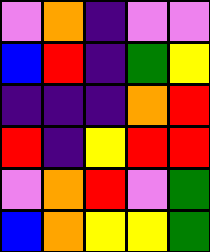[["violet", "orange", "indigo", "violet", "violet"], ["blue", "red", "indigo", "green", "yellow"], ["indigo", "indigo", "indigo", "orange", "red"], ["red", "indigo", "yellow", "red", "red"], ["violet", "orange", "red", "violet", "green"], ["blue", "orange", "yellow", "yellow", "green"]]